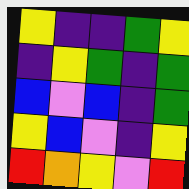[["yellow", "indigo", "indigo", "green", "yellow"], ["indigo", "yellow", "green", "indigo", "green"], ["blue", "violet", "blue", "indigo", "green"], ["yellow", "blue", "violet", "indigo", "yellow"], ["red", "orange", "yellow", "violet", "red"]]